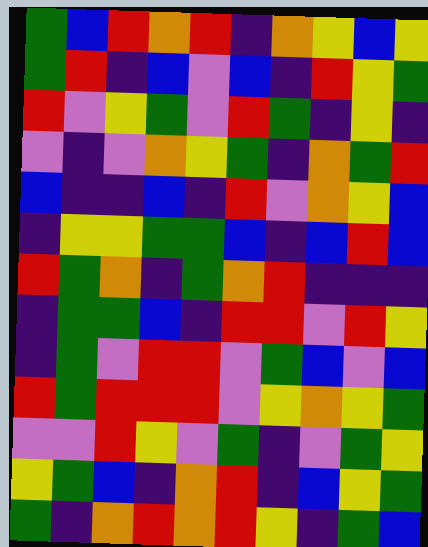[["green", "blue", "red", "orange", "red", "indigo", "orange", "yellow", "blue", "yellow"], ["green", "red", "indigo", "blue", "violet", "blue", "indigo", "red", "yellow", "green"], ["red", "violet", "yellow", "green", "violet", "red", "green", "indigo", "yellow", "indigo"], ["violet", "indigo", "violet", "orange", "yellow", "green", "indigo", "orange", "green", "red"], ["blue", "indigo", "indigo", "blue", "indigo", "red", "violet", "orange", "yellow", "blue"], ["indigo", "yellow", "yellow", "green", "green", "blue", "indigo", "blue", "red", "blue"], ["red", "green", "orange", "indigo", "green", "orange", "red", "indigo", "indigo", "indigo"], ["indigo", "green", "green", "blue", "indigo", "red", "red", "violet", "red", "yellow"], ["indigo", "green", "violet", "red", "red", "violet", "green", "blue", "violet", "blue"], ["red", "green", "red", "red", "red", "violet", "yellow", "orange", "yellow", "green"], ["violet", "violet", "red", "yellow", "violet", "green", "indigo", "violet", "green", "yellow"], ["yellow", "green", "blue", "indigo", "orange", "red", "indigo", "blue", "yellow", "green"], ["green", "indigo", "orange", "red", "orange", "red", "yellow", "indigo", "green", "blue"]]